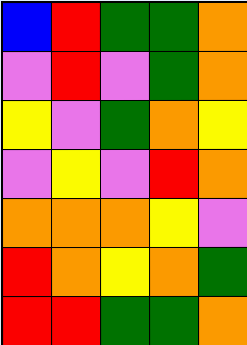[["blue", "red", "green", "green", "orange"], ["violet", "red", "violet", "green", "orange"], ["yellow", "violet", "green", "orange", "yellow"], ["violet", "yellow", "violet", "red", "orange"], ["orange", "orange", "orange", "yellow", "violet"], ["red", "orange", "yellow", "orange", "green"], ["red", "red", "green", "green", "orange"]]